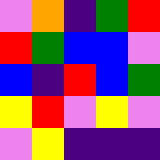[["violet", "orange", "indigo", "green", "red"], ["red", "green", "blue", "blue", "violet"], ["blue", "indigo", "red", "blue", "green"], ["yellow", "red", "violet", "yellow", "violet"], ["violet", "yellow", "indigo", "indigo", "indigo"]]